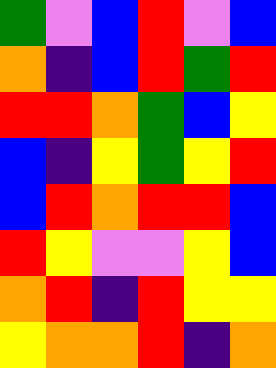[["green", "violet", "blue", "red", "violet", "blue"], ["orange", "indigo", "blue", "red", "green", "red"], ["red", "red", "orange", "green", "blue", "yellow"], ["blue", "indigo", "yellow", "green", "yellow", "red"], ["blue", "red", "orange", "red", "red", "blue"], ["red", "yellow", "violet", "violet", "yellow", "blue"], ["orange", "red", "indigo", "red", "yellow", "yellow"], ["yellow", "orange", "orange", "red", "indigo", "orange"]]